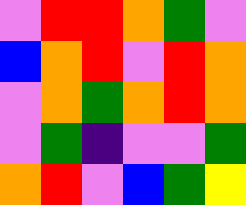[["violet", "red", "red", "orange", "green", "violet"], ["blue", "orange", "red", "violet", "red", "orange"], ["violet", "orange", "green", "orange", "red", "orange"], ["violet", "green", "indigo", "violet", "violet", "green"], ["orange", "red", "violet", "blue", "green", "yellow"]]